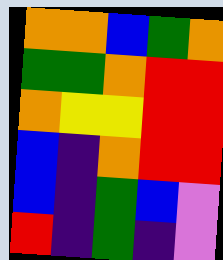[["orange", "orange", "blue", "green", "orange"], ["green", "green", "orange", "red", "red"], ["orange", "yellow", "yellow", "red", "red"], ["blue", "indigo", "orange", "red", "red"], ["blue", "indigo", "green", "blue", "violet"], ["red", "indigo", "green", "indigo", "violet"]]